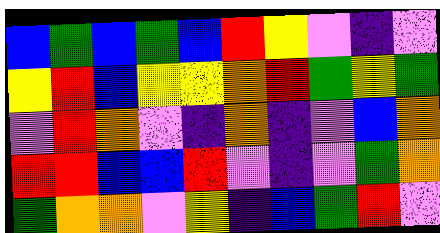[["blue", "green", "blue", "green", "blue", "red", "yellow", "violet", "indigo", "violet"], ["yellow", "red", "blue", "yellow", "yellow", "orange", "red", "green", "yellow", "green"], ["violet", "red", "orange", "violet", "indigo", "orange", "indigo", "violet", "blue", "orange"], ["red", "red", "blue", "blue", "red", "violet", "indigo", "violet", "green", "orange"], ["green", "orange", "orange", "violet", "yellow", "indigo", "blue", "green", "red", "violet"]]